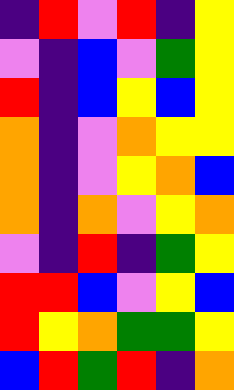[["indigo", "red", "violet", "red", "indigo", "yellow"], ["violet", "indigo", "blue", "violet", "green", "yellow"], ["red", "indigo", "blue", "yellow", "blue", "yellow"], ["orange", "indigo", "violet", "orange", "yellow", "yellow"], ["orange", "indigo", "violet", "yellow", "orange", "blue"], ["orange", "indigo", "orange", "violet", "yellow", "orange"], ["violet", "indigo", "red", "indigo", "green", "yellow"], ["red", "red", "blue", "violet", "yellow", "blue"], ["red", "yellow", "orange", "green", "green", "yellow"], ["blue", "red", "green", "red", "indigo", "orange"]]